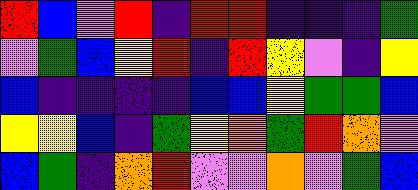[["red", "blue", "violet", "red", "indigo", "red", "red", "indigo", "indigo", "indigo", "green"], ["violet", "green", "blue", "yellow", "red", "indigo", "red", "yellow", "violet", "indigo", "yellow"], ["blue", "indigo", "indigo", "indigo", "indigo", "blue", "blue", "yellow", "green", "green", "blue"], ["yellow", "yellow", "blue", "indigo", "green", "yellow", "orange", "green", "red", "orange", "violet"], ["blue", "green", "indigo", "orange", "red", "violet", "violet", "orange", "violet", "green", "blue"]]